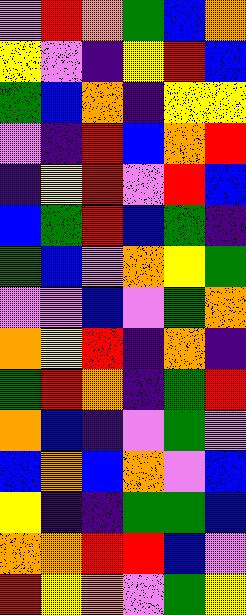[["violet", "red", "orange", "green", "blue", "orange"], ["yellow", "violet", "indigo", "yellow", "red", "blue"], ["green", "blue", "orange", "indigo", "yellow", "yellow"], ["violet", "indigo", "red", "blue", "orange", "red"], ["indigo", "yellow", "red", "violet", "red", "blue"], ["blue", "green", "red", "blue", "green", "indigo"], ["green", "blue", "violet", "orange", "yellow", "green"], ["violet", "violet", "blue", "violet", "green", "orange"], ["orange", "yellow", "red", "indigo", "orange", "indigo"], ["green", "red", "orange", "indigo", "green", "red"], ["orange", "blue", "indigo", "violet", "green", "violet"], ["blue", "orange", "blue", "orange", "violet", "blue"], ["yellow", "indigo", "indigo", "green", "green", "blue"], ["orange", "orange", "red", "red", "blue", "violet"], ["red", "yellow", "orange", "violet", "green", "yellow"]]